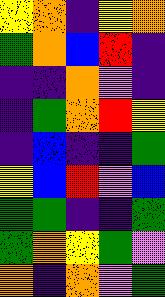[["yellow", "orange", "indigo", "yellow", "orange"], ["green", "orange", "blue", "red", "indigo"], ["indigo", "indigo", "orange", "violet", "indigo"], ["indigo", "green", "orange", "red", "yellow"], ["indigo", "blue", "indigo", "indigo", "green"], ["yellow", "blue", "red", "violet", "blue"], ["green", "green", "indigo", "indigo", "green"], ["green", "orange", "yellow", "green", "violet"], ["orange", "indigo", "orange", "violet", "green"]]